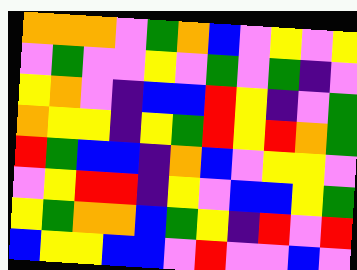[["orange", "orange", "orange", "violet", "green", "orange", "blue", "violet", "yellow", "violet", "yellow"], ["violet", "green", "violet", "violet", "yellow", "violet", "green", "violet", "green", "indigo", "violet"], ["yellow", "orange", "violet", "indigo", "blue", "blue", "red", "yellow", "indigo", "violet", "green"], ["orange", "yellow", "yellow", "indigo", "yellow", "green", "red", "yellow", "red", "orange", "green"], ["red", "green", "blue", "blue", "indigo", "orange", "blue", "violet", "yellow", "yellow", "violet"], ["violet", "yellow", "red", "red", "indigo", "yellow", "violet", "blue", "blue", "yellow", "green"], ["yellow", "green", "orange", "orange", "blue", "green", "yellow", "indigo", "red", "violet", "red"], ["blue", "yellow", "yellow", "blue", "blue", "violet", "red", "violet", "violet", "blue", "violet"]]